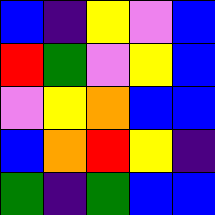[["blue", "indigo", "yellow", "violet", "blue"], ["red", "green", "violet", "yellow", "blue"], ["violet", "yellow", "orange", "blue", "blue"], ["blue", "orange", "red", "yellow", "indigo"], ["green", "indigo", "green", "blue", "blue"]]